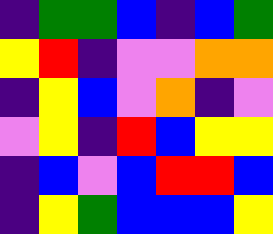[["indigo", "green", "green", "blue", "indigo", "blue", "green"], ["yellow", "red", "indigo", "violet", "violet", "orange", "orange"], ["indigo", "yellow", "blue", "violet", "orange", "indigo", "violet"], ["violet", "yellow", "indigo", "red", "blue", "yellow", "yellow"], ["indigo", "blue", "violet", "blue", "red", "red", "blue"], ["indigo", "yellow", "green", "blue", "blue", "blue", "yellow"]]